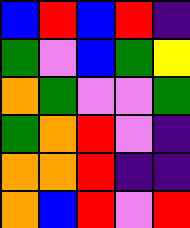[["blue", "red", "blue", "red", "indigo"], ["green", "violet", "blue", "green", "yellow"], ["orange", "green", "violet", "violet", "green"], ["green", "orange", "red", "violet", "indigo"], ["orange", "orange", "red", "indigo", "indigo"], ["orange", "blue", "red", "violet", "red"]]